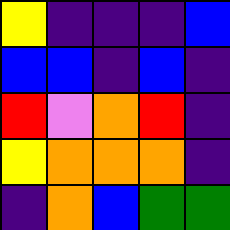[["yellow", "indigo", "indigo", "indigo", "blue"], ["blue", "blue", "indigo", "blue", "indigo"], ["red", "violet", "orange", "red", "indigo"], ["yellow", "orange", "orange", "orange", "indigo"], ["indigo", "orange", "blue", "green", "green"]]